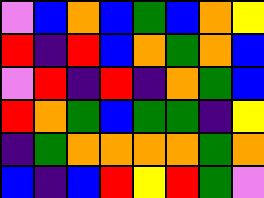[["violet", "blue", "orange", "blue", "green", "blue", "orange", "yellow"], ["red", "indigo", "red", "blue", "orange", "green", "orange", "blue"], ["violet", "red", "indigo", "red", "indigo", "orange", "green", "blue"], ["red", "orange", "green", "blue", "green", "green", "indigo", "yellow"], ["indigo", "green", "orange", "orange", "orange", "orange", "green", "orange"], ["blue", "indigo", "blue", "red", "yellow", "red", "green", "violet"]]